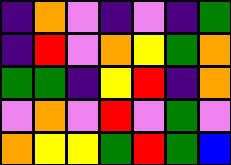[["indigo", "orange", "violet", "indigo", "violet", "indigo", "green"], ["indigo", "red", "violet", "orange", "yellow", "green", "orange"], ["green", "green", "indigo", "yellow", "red", "indigo", "orange"], ["violet", "orange", "violet", "red", "violet", "green", "violet"], ["orange", "yellow", "yellow", "green", "red", "green", "blue"]]